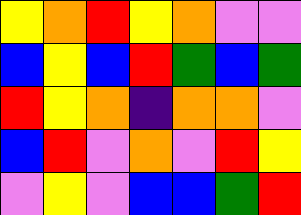[["yellow", "orange", "red", "yellow", "orange", "violet", "violet"], ["blue", "yellow", "blue", "red", "green", "blue", "green"], ["red", "yellow", "orange", "indigo", "orange", "orange", "violet"], ["blue", "red", "violet", "orange", "violet", "red", "yellow"], ["violet", "yellow", "violet", "blue", "blue", "green", "red"]]